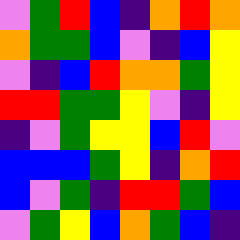[["violet", "green", "red", "blue", "indigo", "orange", "red", "orange"], ["orange", "green", "green", "blue", "violet", "indigo", "blue", "yellow"], ["violet", "indigo", "blue", "red", "orange", "orange", "green", "yellow"], ["red", "red", "green", "green", "yellow", "violet", "indigo", "yellow"], ["indigo", "violet", "green", "yellow", "yellow", "blue", "red", "violet"], ["blue", "blue", "blue", "green", "yellow", "indigo", "orange", "red"], ["blue", "violet", "green", "indigo", "red", "red", "green", "blue"], ["violet", "green", "yellow", "blue", "orange", "green", "blue", "indigo"]]